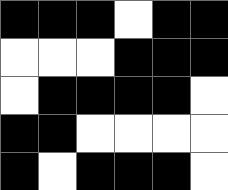[["black", "black", "black", "white", "black", "black"], ["white", "white", "white", "black", "black", "black"], ["white", "black", "black", "black", "black", "white"], ["black", "black", "white", "white", "white", "white"], ["black", "white", "black", "black", "black", "white"]]